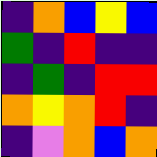[["indigo", "orange", "blue", "yellow", "blue"], ["green", "indigo", "red", "indigo", "indigo"], ["indigo", "green", "indigo", "red", "red"], ["orange", "yellow", "orange", "red", "indigo"], ["indigo", "violet", "orange", "blue", "orange"]]